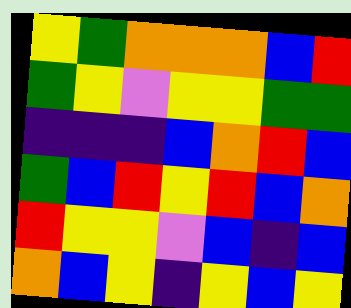[["yellow", "green", "orange", "orange", "orange", "blue", "red"], ["green", "yellow", "violet", "yellow", "yellow", "green", "green"], ["indigo", "indigo", "indigo", "blue", "orange", "red", "blue"], ["green", "blue", "red", "yellow", "red", "blue", "orange"], ["red", "yellow", "yellow", "violet", "blue", "indigo", "blue"], ["orange", "blue", "yellow", "indigo", "yellow", "blue", "yellow"]]